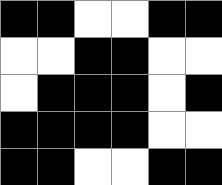[["black", "black", "white", "white", "black", "black"], ["white", "white", "black", "black", "white", "white"], ["white", "black", "black", "black", "white", "black"], ["black", "black", "black", "black", "white", "white"], ["black", "black", "white", "white", "black", "black"]]